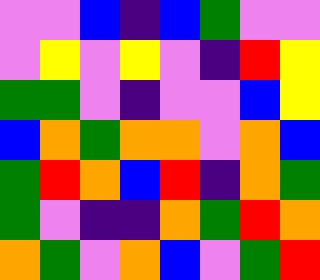[["violet", "violet", "blue", "indigo", "blue", "green", "violet", "violet"], ["violet", "yellow", "violet", "yellow", "violet", "indigo", "red", "yellow"], ["green", "green", "violet", "indigo", "violet", "violet", "blue", "yellow"], ["blue", "orange", "green", "orange", "orange", "violet", "orange", "blue"], ["green", "red", "orange", "blue", "red", "indigo", "orange", "green"], ["green", "violet", "indigo", "indigo", "orange", "green", "red", "orange"], ["orange", "green", "violet", "orange", "blue", "violet", "green", "red"]]